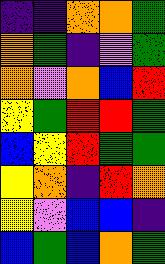[["indigo", "indigo", "orange", "orange", "green"], ["orange", "green", "indigo", "violet", "green"], ["orange", "violet", "orange", "blue", "red"], ["yellow", "green", "red", "red", "green"], ["blue", "yellow", "red", "green", "green"], ["yellow", "orange", "indigo", "red", "orange"], ["yellow", "violet", "blue", "blue", "indigo"], ["blue", "green", "blue", "orange", "green"]]